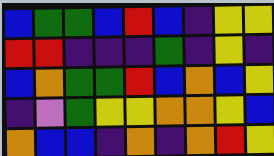[["blue", "green", "green", "blue", "red", "blue", "indigo", "yellow", "yellow"], ["red", "red", "indigo", "indigo", "indigo", "green", "indigo", "yellow", "indigo"], ["blue", "orange", "green", "green", "red", "blue", "orange", "blue", "yellow"], ["indigo", "violet", "green", "yellow", "yellow", "orange", "orange", "yellow", "blue"], ["orange", "blue", "blue", "indigo", "orange", "indigo", "orange", "red", "yellow"]]